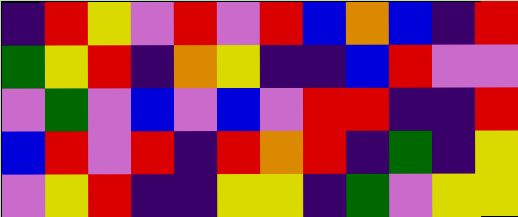[["indigo", "red", "yellow", "violet", "red", "violet", "red", "blue", "orange", "blue", "indigo", "red"], ["green", "yellow", "red", "indigo", "orange", "yellow", "indigo", "indigo", "blue", "red", "violet", "violet"], ["violet", "green", "violet", "blue", "violet", "blue", "violet", "red", "red", "indigo", "indigo", "red"], ["blue", "red", "violet", "red", "indigo", "red", "orange", "red", "indigo", "green", "indigo", "yellow"], ["violet", "yellow", "red", "indigo", "indigo", "yellow", "yellow", "indigo", "green", "violet", "yellow", "yellow"]]